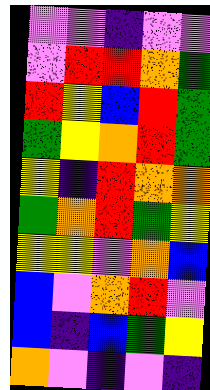[["violet", "violet", "indigo", "violet", "violet"], ["violet", "red", "red", "orange", "green"], ["red", "yellow", "blue", "red", "green"], ["green", "yellow", "orange", "red", "green"], ["yellow", "indigo", "red", "orange", "orange"], ["green", "orange", "red", "green", "yellow"], ["yellow", "yellow", "violet", "orange", "blue"], ["blue", "violet", "orange", "red", "violet"], ["blue", "indigo", "blue", "green", "yellow"], ["orange", "violet", "indigo", "violet", "indigo"]]